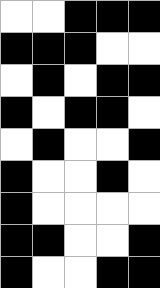[["white", "white", "black", "black", "black"], ["black", "black", "black", "white", "white"], ["white", "black", "white", "black", "black"], ["black", "white", "black", "black", "white"], ["white", "black", "white", "white", "black"], ["black", "white", "white", "black", "white"], ["black", "white", "white", "white", "white"], ["black", "black", "white", "white", "black"], ["black", "white", "white", "black", "black"]]